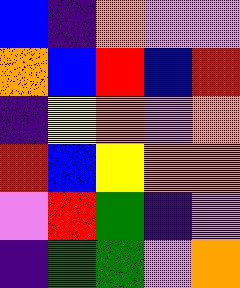[["blue", "indigo", "orange", "violet", "violet"], ["orange", "blue", "red", "blue", "red"], ["indigo", "yellow", "orange", "violet", "orange"], ["red", "blue", "yellow", "orange", "orange"], ["violet", "red", "green", "indigo", "violet"], ["indigo", "green", "green", "violet", "orange"]]